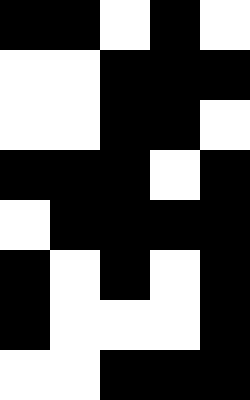[["black", "black", "white", "black", "white"], ["white", "white", "black", "black", "black"], ["white", "white", "black", "black", "white"], ["black", "black", "black", "white", "black"], ["white", "black", "black", "black", "black"], ["black", "white", "black", "white", "black"], ["black", "white", "white", "white", "black"], ["white", "white", "black", "black", "black"]]